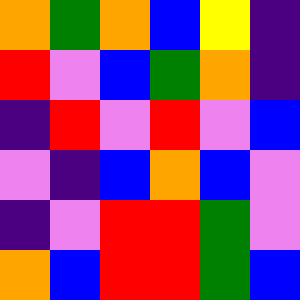[["orange", "green", "orange", "blue", "yellow", "indigo"], ["red", "violet", "blue", "green", "orange", "indigo"], ["indigo", "red", "violet", "red", "violet", "blue"], ["violet", "indigo", "blue", "orange", "blue", "violet"], ["indigo", "violet", "red", "red", "green", "violet"], ["orange", "blue", "red", "red", "green", "blue"]]